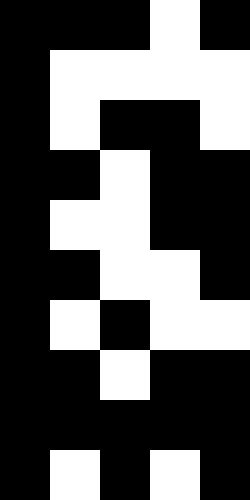[["black", "black", "black", "white", "black"], ["black", "white", "white", "white", "white"], ["black", "white", "black", "black", "white"], ["black", "black", "white", "black", "black"], ["black", "white", "white", "black", "black"], ["black", "black", "white", "white", "black"], ["black", "white", "black", "white", "white"], ["black", "black", "white", "black", "black"], ["black", "black", "black", "black", "black"], ["black", "white", "black", "white", "black"]]